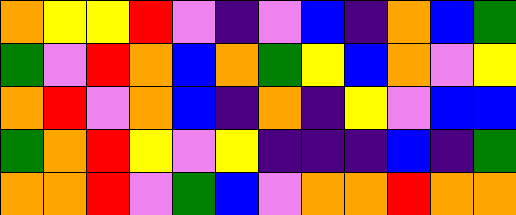[["orange", "yellow", "yellow", "red", "violet", "indigo", "violet", "blue", "indigo", "orange", "blue", "green"], ["green", "violet", "red", "orange", "blue", "orange", "green", "yellow", "blue", "orange", "violet", "yellow"], ["orange", "red", "violet", "orange", "blue", "indigo", "orange", "indigo", "yellow", "violet", "blue", "blue"], ["green", "orange", "red", "yellow", "violet", "yellow", "indigo", "indigo", "indigo", "blue", "indigo", "green"], ["orange", "orange", "red", "violet", "green", "blue", "violet", "orange", "orange", "red", "orange", "orange"]]